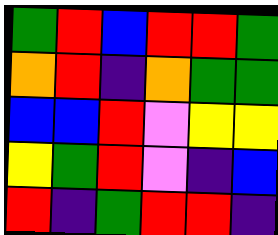[["green", "red", "blue", "red", "red", "green"], ["orange", "red", "indigo", "orange", "green", "green"], ["blue", "blue", "red", "violet", "yellow", "yellow"], ["yellow", "green", "red", "violet", "indigo", "blue"], ["red", "indigo", "green", "red", "red", "indigo"]]